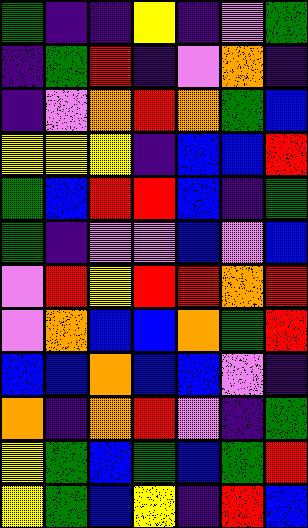[["green", "indigo", "indigo", "yellow", "indigo", "violet", "green"], ["indigo", "green", "red", "indigo", "violet", "orange", "indigo"], ["indigo", "violet", "orange", "red", "orange", "green", "blue"], ["yellow", "yellow", "yellow", "indigo", "blue", "blue", "red"], ["green", "blue", "red", "red", "blue", "indigo", "green"], ["green", "indigo", "violet", "violet", "blue", "violet", "blue"], ["violet", "red", "yellow", "red", "red", "orange", "red"], ["violet", "orange", "blue", "blue", "orange", "green", "red"], ["blue", "blue", "orange", "blue", "blue", "violet", "indigo"], ["orange", "indigo", "orange", "red", "violet", "indigo", "green"], ["yellow", "green", "blue", "green", "blue", "green", "red"], ["yellow", "green", "blue", "yellow", "indigo", "red", "blue"]]